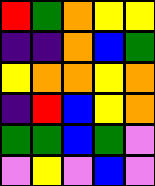[["red", "green", "orange", "yellow", "yellow"], ["indigo", "indigo", "orange", "blue", "green"], ["yellow", "orange", "orange", "yellow", "orange"], ["indigo", "red", "blue", "yellow", "orange"], ["green", "green", "blue", "green", "violet"], ["violet", "yellow", "violet", "blue", "violet"]]